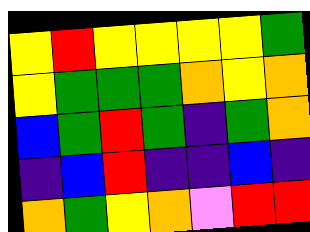[["yellow", "red", "yellow", "yellow", "yellow", "yellow", "green"], ["yellow", "green", "green", "green", "orange", "yellow", "orange"], ["blue", "green", "red", "green", "indigo", "green", "orange"], ["indigo", "blue", "red", "indigo", "indigo", "blue", "indigo"], ["orange", "green", "yellow", "orange", "violet", "red", "red"]]